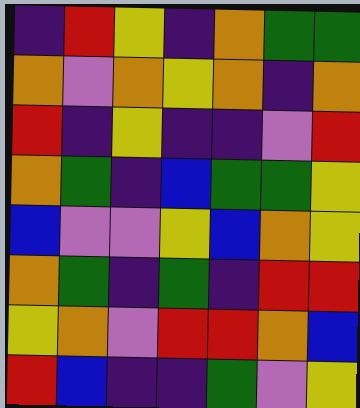[["indigo", "red", "yellow", "indigo", "orange", "green", "green"], ["orange", "violet", "orange", "yellow", "orange", "indigo", "orange"], ["red", "indigo", "yellow", "indigo", "indigo", "violet", "red"], ["orange", "green", "indigo", "blue", "green", "green", "yellow"], ["blue", "violet", "violet", "yellow", "blue", "orange", "yellow"], ["orange", "green", "indigo", "green", "indigo", "red", "red"], ["yellow", "orange", "violet", "red", "red", "orange", "blue"], ["red", "blue", "indigo", "indigo", "green", "violet", "yellow"]]